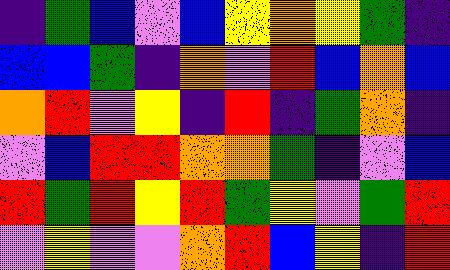[["indigo", "green", "blue", "violet", "blue", "yellow", "orange", "yellow", "green", "indigo"], ["blue", "blue", "green", "indigo", "orange", "violet", "red", "blue", "orange", "blue"], ["orange", "red", "violet", "yellow", "indigo", "red", "indigo", "green", "orange", "indigo"], ["violet", "blue", "red", "red", "orange", "orange", "green", "indigo", "violet", "blue"], ["red", "green", "red", "yellow", "red", "green", "yellow", "violet", "green", "red"], ["violet", "yellow", "violet", "violet", "orange", "red", "blue", "yellow", "indigo", "red"]]